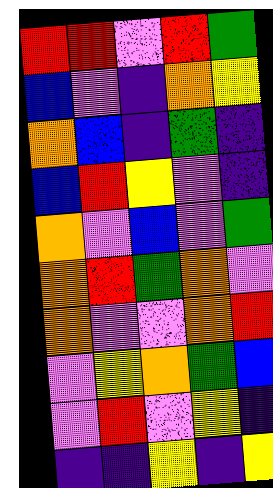[["red", "red", "violet", "red", "green"], ["blue", "violet", "indigo", "orange", "yellow"], ["orange", "blue", "indigo", "green", "indigo"], ["blue", "red", "yellow", "violet", "indigo"], ["orange", "violet", "blue", "violet", "green"], ["orange", "red", "green", "orange", "violet"], ["orange", "violet", "violet", "orange", "red"], ["violet", "yellow", "orange", "green", "blue"], ["violet", "red", "violet", "yellow", "indigo"], ["indigo", "indigo", "yellow", "indigo", "yellow"]]